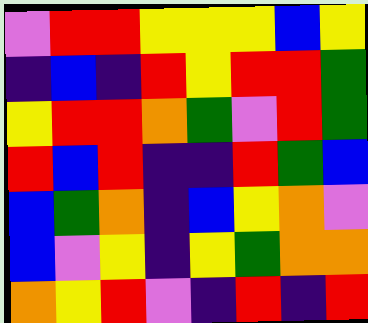[["violet", "red", "red", "yellow", "yellow", "yellow", "blue", "yellow"], ["indigo", "blue", "indigo", "red", "yellow", "red", "red", "green"], ["yellow", "red", "red", "orange", "green", "violet", "red", "green"], ["red", "blue", "red", "indigo", "indigo", "red", "green", "blue"], ["blue", "green", "orange", "indigo", "blue", "yellow", "orange", "violet"], ["blue", "violet", "yellow", "indigo", "yellow", "green", "orange", "orange"], ["orange", "yellow", "red", "violet", "indigo", "red", "indigo", "red"]]